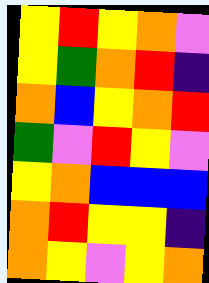[["yellow", "red", "yellow", "orange", "violet"], ["yellow", "green", "orange", "red", "indigo"], ["orange", "blue", "yellow", "orange", "red"], ["green", "violet", "red", "yellow", "violet"], ["yellow", "orange", "blue", "blue", "blue"], ["orange", "red", "yellow", "yellow", "indigo"], ["orange", "yellow", "violet", "yellow", "orange"]]